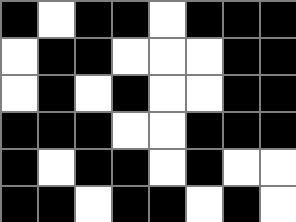[["black", "white", "black", "black", "white", "black", "black", "black"], ["white", "black", "black", "white", "white", "white", "black", "black"], ["white", "black", "white", "black", "white", "white", "black", "black"], ["black", "black", "black", "white", "white", "black", "black", "black"], ["black", "white", "black", "black", "white", "black", "white", "white"], ["black", "black", "white", "black", "black", "white", "black", "white"]]